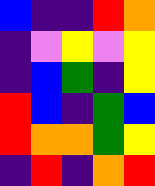[["blue", "indigo", "indigo", "red", "orange"], ["indigo", "violet", "yellow", "violet", "yellow"], ["indigo", "blue", "green", "indigo", "yellow"], ["red", "blue", "indigo", "green", "blue"], ["red", "orange", "orange", "green", "yellow"], ["indigo", "red", "indigo", "orange", "red"]]